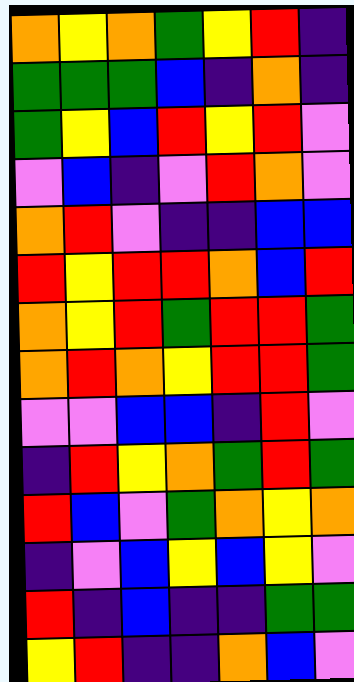[["orange", "yellow", "orange", "green", "yellow", "red", "indigo"], ["green", "green", "green", "blue", "indigo", "orange", "indigo"], ["green", "yellow", "blue", "red", "yellow", "red", "violet"], ["violet", "blue", "indigo", "violet", "red", "orange", "violet"], ["orange", "red", "violet", "indigo", "indigo", "blue", "blue"], ["red", "yellow", "red", "red", "orange", "blue", "red"], ["orange", "yellow", "red", "green", "red", "red", "green"], ["orange", "red", "orange", "yellow", "red", "red", "green"], ["violet", "violet", "blue", "blue", "indigo", "red", "violet"], ["indigo", "red", "yellow", "orange", "green", "red", "green"], ["red", "blue", "violet", "green", "orange", "yellow", "orange"], ["indigo", "violet", "blue", "yellow", "blue", "yellow", "violet"], ["red", "indigo", "blue", "indigo", "indigo", "green", "green"], ["yellow", "red", "indigo", "indigo", "orange", "blue", "violet"]]